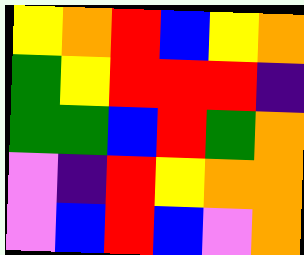[["yellow", "orange", "red", "blue", "yellow", "orange"], ["green", "yellow", "red", "red", "red", "indigo"], ["green", "green", "blue", "red", "green", "orange"], ["violet", "indigo", "red", "yellow", "orange", "orange"], ["violet", "blue", "red", "blue", "violet", "orange"]]